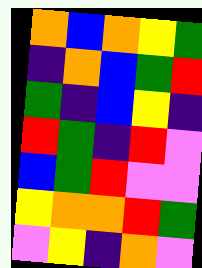[["orange", "blue", "orange", "yellow", "green"], ["indigo", "orange", "blue", "green", "red"], ["green", "indigo", "blue", "yellow", "indigo"], ["red", "green", "indigo", "red", "violet"], ["blue", "green", "red", "violet", "violet"], ["yellow", "orange", "orange", "red", "green"], ["violet", "yellow", "indigo", "orange", "violet"]]